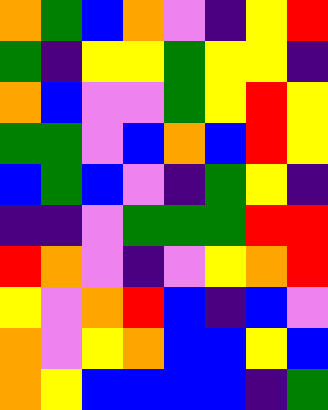[["orange", "green", "blue", "orange", "violet", "indigo", "yellow", "red"], ["green", "indigo", "yellow", "yellow", "green", "yellow", "yellow", "indigo"], ["orange", "blue", "violet", "violet", "green", "yellow", "red", "yellow"], ["green", "green", "violet", "blue", "orange", "blue", "red", "yellow"], ["blue", "green", "blue", "violet", "indigo", "green", "yellow", "indigo"], ["indigo", "indigo", "violet", "green", "green", "green", "red", "red"], ["red", "orange", "violet", "indigo", "violet", "yellow", "orange", "red"], ["yellow", "violet", "orange", "red", "blue", "indigo", "blue", "violet"], ["orange", "violet", "yellow", "orange", "blue", "blue", "yellow", "blue"], ["orange", "yellow", "blue", "blue", "blue", "blue", "indigo", "green"]]